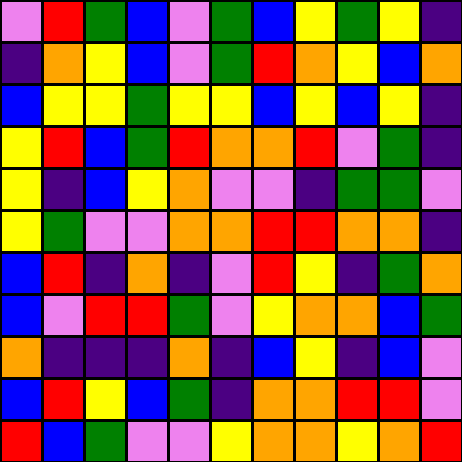[["violet", "red", "green", "blue", "violet", "green", "blue", "yellow", "green", "yellow", "indigo"], ["indigo", "orange", "yellow", "blue", "violet", "green", "red", "orange", "yellow", "blue", "orange"], ["blue", "yellow", "yellow", "green", "yellow", "yellow", "blue", "yellow", "blue", "yellow", "indigo"], ["yellow", "red", "blue", "green", "red", "orange", "orange", "red", "violet", "green", "indigo"], ["yellow", "indigo", "blue", "yellow", "orange", "violet", "violet", "indigo", "green", "green", "violet"], ["yellow", "green", "violet", "violet", "orange", "orange", "red", "red", "orange", "orange", "indigo"], ["blue", "red", "indigo", "orange", "indigo", "violet", "red", "yellow", "indigo", "green", "orange"], ["blue", "violet", "red", "red", "green", "violet", "yellow", "orange", "orange", "blue", "green"], ["orange", "indigo", "indigo", "indigo", "orange", "indigo", "blue", "yellow", "indigo", "blue", "violet"], ["blue", "red", "yellow", "blue", "green", "indigo", "orange", "orange", "red", "red", "violet"], ["red", "blue", "green", "violet", "violet", "yellow", "orange", "orange", "yellow", "orange", "red"]]